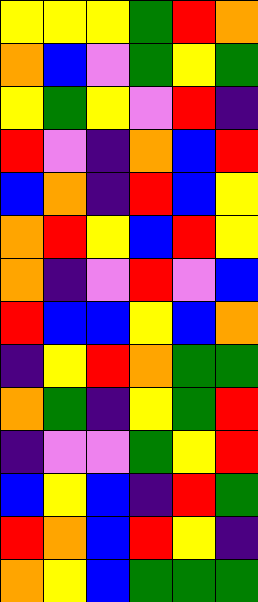[["yellow", "yellow", "yellow", "green", "red", "orange"], ["orange", "blue", "violet", "green", "yellow", "green"], ["yellow", "green", "yellow", "violet", "red", "indigo"], ["red", "violet", "indigo", "orange", "blue", "red"], ["blue", "orange", "indigo", "red", "blue", "yellow"], ["orange", "red", "yellow", "blue", "red", "yellow"], ["orange", "indigo", "violet", "red", "violet", "blue"], ["red", "blue", "blue", "yellow", "blue", "orange"], ["indigo", "yellow", "red", "orange", "green", "green"], ["orange", "green", "indigo", "yellow", "green", "red"], ["indigo", "violet", "violet", "green", "yellow", "red"], ["blue", "yellow", "blue", "indigo", "red", "green"], ["red", "orange", "blue", "red", "yellow", "indigo"], ["orange", "yellow", "blue", "green", "green", "green"]]